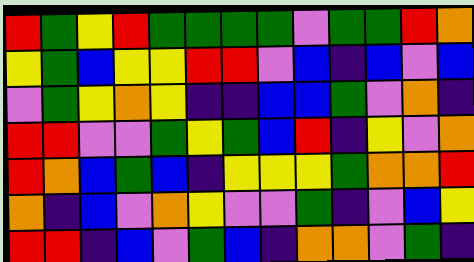[["red", "green", "yellow", "red", "green", "green", "green", "green", "violet", "green", "green", "red", "orange"], ["yellow", "green", "blue", "yellow", "yellow", "red", "red", "violet", "blue", "indigo", "blue", "violet", "blue"], ["violet", "green", "yellow", "orange", "yellow", "indigo", "indigo", "blue", "blue", "green", "violet", "orange", "indigo"], ["red", "red", "violet", "violet", "green", "yellow", "green", "blue", "red", "indigo", "yellow", "violet", "orange"], ["red", "orange", "blue", "green", "blue", "indigo", "yellow", "yellow", "yellow", "green", "orange", "orange", "red"], ["orange", "indigo", "blue", "violet", "orange", "yellow", "violet", "violet", "green", "indigo", "violet", "blue", "yellow"], ["red", "red", "indigo", "blue", "violet", "green", "blue", "indigo", "orange", "orange", "violet", "green", "indigo"]]